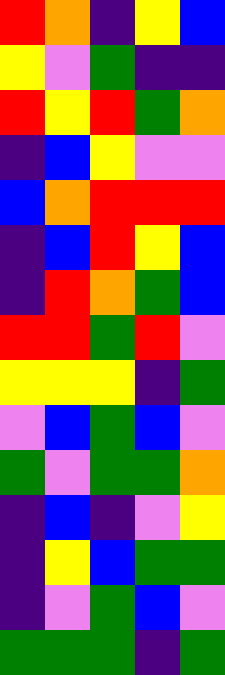[["red", "orange", "indigo", "yellow", "blue"], ["yellow", "violet", "green", "indigo", "indigo"], ["red", "yellow", "red", "green", "orange"], ["indigo", "blue", "yellow", "violet", "violet"], ["blue", "orange", "red", "red", "red"], ["indigo", "blue", "red", "yellow", "blue"], ["indigo", "red", "orange", "green", "blue"], ["red", "red", "green", "red", "violet"], ["yellow", "yellow", "yellow", "indigo", "green"], ["violet", "blue", "green", "blue", "violet"], ["green", "violet", "green", "green", "orange"], ["indigo", "blue", "indigo", "violet", "yellow"], ["indigo", "yellow", "blue", "green", "green"], ["indigo", "violet", "green", "blue", "violet"], ["green", "green", "green", "indigo", "green"]]